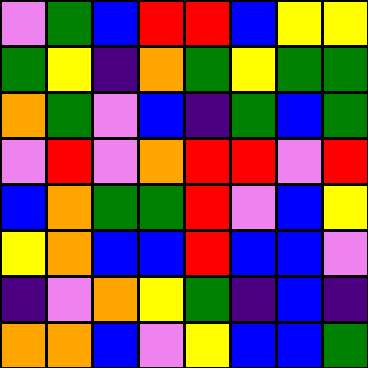[["violet", "green", "blue", "red", "red", "blue", "yellow", "yellow"], ["green", "yellow", "indigo", "orange", "green", "yellow", "green", "green"], ["orange", "green", "violet", "blue", "indigo", "green", "blue", "green"], ["violet", "red", "violet", "orange", "red", "red", "violet", "red"], ["blue", "orange", "green", "green", "red", "violet", "blue", "yellow"], ["yellow", "orange", "blue", "blue", "red", "blue", "blue", "violet"], ["indigo", "violet", "orange", "yellow", "green", "indigo", "blue", "indigo"], ["orange", "orange", "blue", "violet", "yellow", "blue", "blue", "green"]]